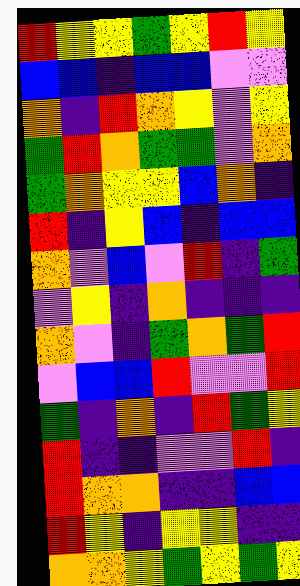[["red", "yellow", "yellow", "green", "yellow", "red", "yellow"], ["blue", "blue", "indigo", "blue", "blue", "violet", "violet"], ["orange", "indigo", "red", "orange", "yellow", "violet", "yellow"], ["green", "red", "orange", "green", "green", "violet", "orange"], ["green", "orange", "yellow", "yellow", "blue", "orange", "indigo"], ["red", "indigo", "yellow", "blue", "indigo", "blue", "blue"], ["orange", "violet", "blue", "violet", "red", "indigo", "green"], ["violet", "yellow", "indigo", "orange", "indigo", "indigo", "indigo"], ["orange", "violet", "indigo", "green", "orange", "green", "red"], ["violet", "blue", "blue", "red", "violet", "violet", "red"], ["green", "indigo", "orange", "indigo", "red", "green", "yellow"], ["red", "indigo", "indigo", "violet", "violet", "red", "indigo"], ["red", "orange", "orange", "indigo", "indigo", "blue", "blue"], ["red", "yellow", "indigo", "yellow", "yellow", "indigo", "indigo"], ["orange", "orange", "yellow", "green", "yellow", "green", "yellow"]]